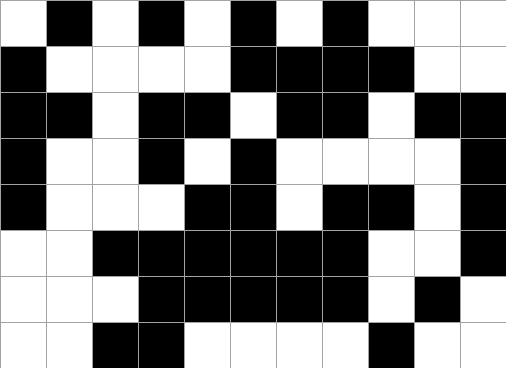[["white", "black", "white", "black", "white", "black", "white", "black", "white", "white", "white"], ["black", "white", "white", "white", "white", "black", "black", "black", "black", "white", "white"], ["black", "black", "white", "black", "black", "white", "black", "black", "white", "black", "black"], ["black", "white", "white", "black", "white", "black", "white", "white", "white", "white", "black"], ["black", "white", "white", "white", "black", "black", "white", "black", "black", "white", "black"], ["white", "white", "black", "black", "black", "black", "black", "black", "white", "white", "black"], ["white", "white", "white", "black", "black", "black", "black", "black", "white", "black", "white"], ["white", "white", "black", "black", "white", "white", "white", "white", "black", "white", "white"]]